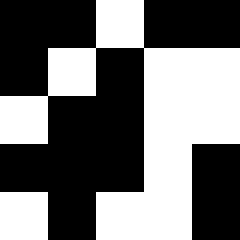[["black", "black", "white", "black", "black"], ["black", "white", "black", "white", "white"], ["white", "black", "black", "white", "white"], ["black", "black", "black", "white", "black"], ["white", "black", "white", "white", "black"]]